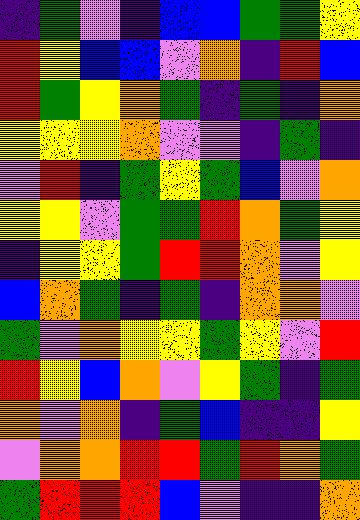[["indigo", "green", "violet", "indigo", "blue", "blue", "green", "green", "yellow"], ["red", "yellow", "blue", "blue", "violet", "orange", "indigo", "red", "blue"], ["red", "green", "yellow", "orange", "green", "indigo", "green", "indigo", "orange"], ["yellow", "yellow", "yellow", "orange", "violet", "violet", "indigo", "green", "indigo"], ["violet", "red", "indigo", "green", "yellow", "green", "blue", "violet", "orange"], ["yellow", "yellow", "violet", "green", "green", "red", "orange", "green", "yellow"], ["indigo", "yellow", "yellow", "green", "red", "red", "orange", "violet", "yellow"], ["blue", "orange", "green", "indigo", "green", "indigo", "orange", "orange", "violet"], ["green", "violet", "orange", "yellow", "yellow", "green", "yellow", "violet", "red"], ["red", "yellow", "blue", "orange", "violet", "yellow", "green", "indigo", "green"], ["orange", "violet", "orange", "indigo", "green", "blue", "indigo", "indigo", "yellow"], ["violet", "orange", "orange", "red", "red", "green", "red", "orange", "green"], ["green", "red", "red", "red", "blue", "violet", "indigo", "indigo", "orange"]]